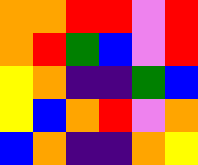[["orange", "orange", "red", "red", "violet", "red"], ["orange", "red", "green", "blue", "violet", "red"], ["yellow", "orange", "indigo", "indigo", "green", "blue"], ["yellow", "blue", "orange", "red", "violet", "orange"], ["blue", "orange", "indigo", "indigo", "orange", "yellow"]]